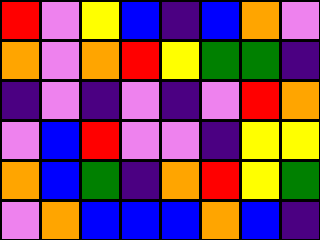[["red", "violet", "yellow", "blue", "indigo", "blue", "orange", "violet"], ["orange", "violet", "orange", "red", "yellow", "green", "green", "indigo"], ["indigo", "violet", "indigo", "violet", "indigo", "violet", "red", "orange"], ["violet", "blue", "red", "violet", "violet", "indigo", "yellow", "yellow"], ["orange", "blue", "green", "indigo", "orange", "red", "yellow", "green"], ["violet", "orange", "blue", "blue", "blue", "orange", "blue", "indigo"]]